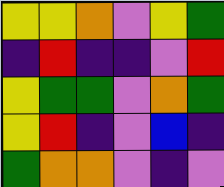[["yellow", "yellow", "orange", "violet", "yellow", "green"], ["indigo", "red", "indigo", "indigo", "violet", "red"], ["yellow", "green", "green", "violet", "orange", "green"], ["yellow", "red", "indigo", "violet", "blue", "indigo"], ["green", "orange", "orange", "violet", "indigo", "violet"]]